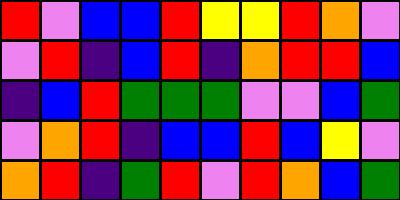[["red", "violet", "blue", "blue", "red", "yellow", "yellow", "red", "orange", "violet"], ["violet", "red", "indigo", "blue", "red", "indigo", "orange", "red", "red", "blue"], ["indigo", "blue", "red", "green", "green", "green", "violet", "violet", "blue", "green"], ["violet", "orange", "red", "indigo", "blue", "blue", "red", "blue", "yellow", "violet"], ["orange", "red", "indigo", "green", "red", "violet", "red", "orange", "blue", "green"]]